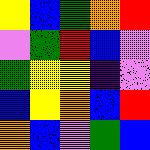[["yellow", "blue", "green", "orange", "red"], ["violet", "green", "red", "blue", "violet"], ["green", "yellow", "yellow", "indigo", "violet"], ["blue", "yellow", "orange", "blue", "red"], ["orange", "blue", "violet", "green", "blue"]]